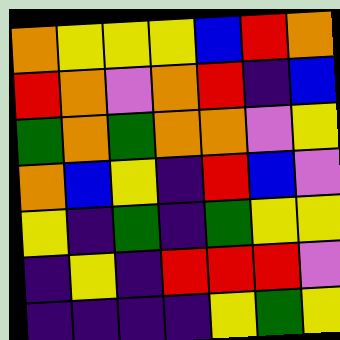[["orange", "yellow", "yellow", "yellow", "blue", "red", "orange"], ["red", "orange", "violet", "orange", "red", "indigo", "blue"], ["green", "orange", "green", "orange", "orange", "violet", "yellow"], ["orange", "blue", "yellow", "indigo", "red", "blue", "violet"], ["yellow", "indigo", "green", "indigo", "green", "yellow", "yellow"], ["indigo", "yellow", "indigo", "red", "red", "red", "violet"], ["indigo", "indigo", "indigo", "indigo", "yellow", "green", "yellow"]]